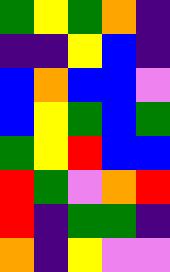[["green", "yellow", "green", "orange", "indigo"], ["indigo", "indigo", "yellow", "blue", "indigo"], ["blue", "orange", "blue", "blue", "violet"], ["blue", "yellow", "green", "blue", "green"], ["green", "yellow", "red", "blue", "blue"], ["red", "green", "violet", "orange", "red"], ["red", "indigo", "green", "green", "indigo"], ["orange", "indigo", "yellow", "violet", "violet"]]